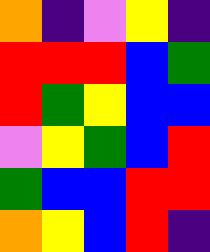[["orange", "indigo", "violet", "yellow", "indigo"], ["red", "red", "red", "blue", "green"], ["red", "green", "yellow", "blue", "blue"], ["violet", "yellow", "green", "blue", "red"], ["green", "blue", "blue", "red", "red"], ["orange", "yellow", "blue", "red", "indigo"]]